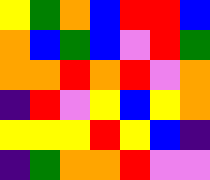[["yellow", "green", "orange", "blue", "red", "red", "blue"], ["orange", "blue", "green", "blue", "violet", "red", "green"], ["orange", "orange", "red", "orange", "red", "violet", "orange"], ["indigo", "red", "violet", "yellow", "blue", "yellow", "orange"], ["yellow", "yellow", "yellow", "red", "yellow", "blue", "indigo"], ["indigo", "green", "orange", "orange", "red", "violet", "violet"]]